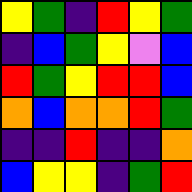[["yellow", "green", "indigo", "red", "yellow", "green"], ["indigo", "blue", "green", "yellow", "violet", "blue"], ["red", "green", "yellow", "red", "red", "blue"], ["orange", "blue", "orange", "orange", "red", "green"], ["indigo", "indigo", "red", "indigo", "indigo", "orange"], ["blue", "yellow", "yellow", "indigo", "green", "red"]]